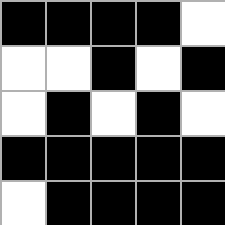[["black", "black", "black", "black", "white"], ["white", "white", "black", "white", "black"], ["white", "black", "white", "black", "white"], ["black", "black", "black", "black", "black"], ["white", "black", "black", "black", "black"]]